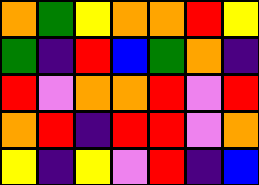[["orange", "green", "yellow", "orange", "orange", "red", "yellow"], ["green", "indigo", "red", "blue", "green", "orange", "indigo"], ["red", "violet", "orange", "orange", "red", "violet", "red"], ["orange", "red", "indigo", "red", "red", "violet", "orange"], ["yellow", "indigo", "yellow", "violet", "red", "indigo", "blue"]]